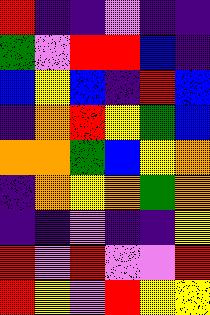[["red", "indigo", "indigo", "violet", "indigo", "indigo"], ["green", "violet", "red", "red", "blue", "indigo"], ["blue", "yellow", "blue", "indigo", "red", "blue"], ["indigo", "orange", "red", "yellow", "green", "blue"], ["orange", "orange", "green", "blue", "yellow", "orange"], ["indigo", "orange", "yellow", "orange", "green", "orange"], ["indigo", "indigo", "violet", "indigo", "indigo", "yellow"], ["red", "violet", "red", "violet", "violet", "red"], ["red", "yellow", "violet", "red", "yellow", "yellow"]]